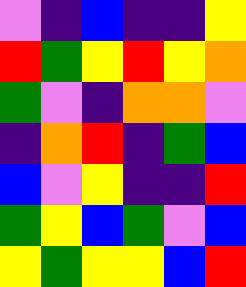[["violet", "indigo", "blue", "indigo", "indigo", "yellow"], ["red", "green", "yellow", "red", "yellow", "orange"], ["green", "violet", "indigo", "orange", "orange", "violet"], ["indigo", "orange", "red", "indigo", "green", "blue"], ["blue", "violet", "yellow", "indigo", "indigo", "red"], ["green", "yellow", "blue", "green", "violet", "blue"], ["yellow", "green", "yellow", "yellow", "blue", "red"]]